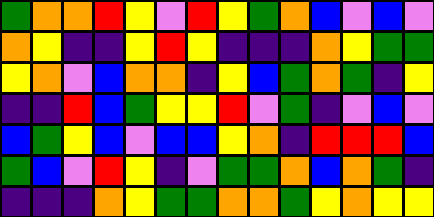[["green", "orange", "orange", "red", "yellow", "violet", "red", "yellow", "green", "orange", "blue", "violet", "blue", "violet"], ["orange", "yellow", "indigo", "indigo", "yellow", "red", "yellow", "indigo", "indigo", "indigo", "orange", "yellow", "green", "green"], ["yellow", "orange", "violet", "blue", "orange", "orange", "indigo", "yellow", "blue", "green", "orange", "green", "indigo", "yellow"], ["indigo", "indigo", "red", "blue", "green", "yellow", "yellow", "red", "violet", "green", "indigo", "violet", "blue", "violet"], ["blue", "green", "yellow", "blue", "violet", "blue", "blue", "yellow", "orange", "indigo", "red", "red", "red", "blue"], ["green", "blue", "violet", "red", "yellow", "indigo", "violet", "green", "green", "orange", "blue", "orange", "green", "indigo"], ["indigo", "indigo", "indigo", "orange", "yellow", "green", "green", "orange", "orange", "green", "yellow", "orange", "yellow", "yellow"]]